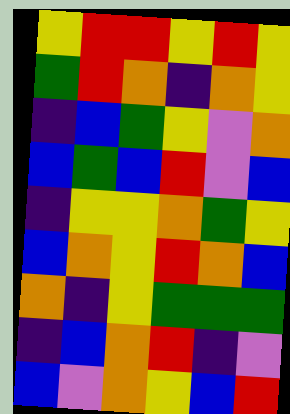[["yellow", "red", "red", "yellow", "red", "yellow"], ["green", "red", "orange", "indigo", "orange", "yellow"], ["indigo", "blue", "green", "yellow", "violet", "orange"], ["blue", "green", "blue", "red", "violet", "blue"], ["indigo", "yellow", "yellow", "orange", "green", "yellow"], ["blue", "orange", "yellow", "red", "orange", "blue"], ["orange", "indigo", "yellow", "green", "green", "green"], ["indigo", "blue", "orange", "red", "indigo", "violet"], ["blue", "violet", "orange", "yellow", "blue", "red"]]